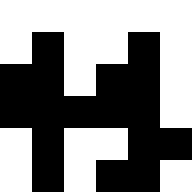[["white", "white", "white", "white", "white", "white"], ["white", "black", "white", "white", "black", "white"], ["black", "black", "white", "black", "black", "white"], ["black", "black", "black", "black", "black", "white"], ["white", "black", "white", "white", "black", "black"], ["white", "black", "white", "black", "black", "white"]]